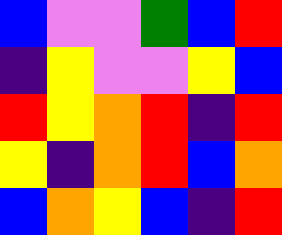[["blue", "violet", "violet", "green", "blue", "red"], ["indigo", "yellow", "violet", "violet", "yellow", "blue"], ["red", "yellow", "orange", "red", "indigo", "red"], ["yellow", "indigo", "orange", "red", "blue", "orange"], ["blue", "orange", "yellow", "blue", "indigo", "red"]]